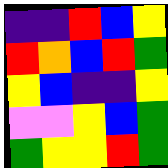[["indigo", "indigo", "red", "blue", "yellow"], ["red", "orange", "blue", "red", "green"], ["yellow", "blue", "indigo", "indigo", "yellow"], ["violet", "violet", "yellow", "blue", "green"], ["green", "yellow", "yellow", "red", "green"]]